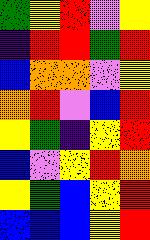[["green", "yellow", "red", "violet", "yellow"], ["indigo", "red", "red", "green", "red"], ["blue", "orange", "orange", "violet", "yellow"], ["orange", "red", "violet", "blue", "red"], ["yellow", "green", "indigo", "yellow", "red"], ["blue", "violet", "yellow", "red", "orange"], ["yellow", "green", "blue", "yellow", "red"], ["blue", "blue", "blue", "yellow", "red"]]